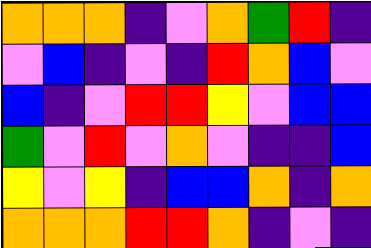[["orange", "orange", "orange", "indigo", "violet", "orange", "green", "red", "indigo"], ["violet", "blue", "indigo", "violet", "indigo", "red", "orange", "blue", "violet"], ["blue", "indigo", "violet", "red", "red", "yellow", "violet", "blue", "blue"], ["green", "violet", "red", "violet", "orange", "violet", "indigo", "indigo", "blue"], ["yellow", "violet", "yellow", "indigo", "blue", "blue", "orange", "indigo", "orange"], ["orange", "orange", "orange", "red", "red", "orange", "indigo", "violet", "indigo"]]